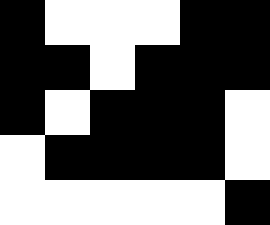[["black", "white", "white", "white", "black", "black"], ["black", "black", "white", "black", "black", "black"], ["black", "white", "black", "black", "black", "white"], ["white", "black", "black", "black", "black", "white"], ["white", "white", "white", "white", "white", "black"]]